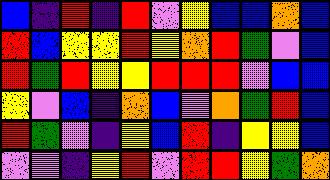[["blue", "indigo", "red", "indigo", "red", "violet", "yellow", "blue", "blue", "orange", "blue"], ["red", "blue", "yellow", "yellow", "red", "yellow", "orange", "red", "green", "violet", "blue"], ["red", "green", "red", "yellow", "yellow", "red", "red", "red", "violet", "blue", "blue"], ["yellow", "violet", "blue", "indigo", "orange", "blue", "violet", "orange", "green", "red", "blue"], ["red", "green", "violet", "indigo", "yellow", "blue", "red", "indigo", "yellow", "yellow", "blue"], ["violet", "violet", "indigo", "yellow", "red", "violet", "red", "red", "yellow", "green", "orange"]]